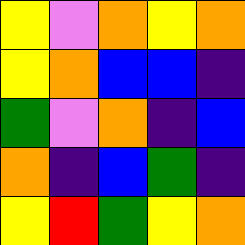[["yellow", "violet", "orange", "yellow", "orange"], ["yellow", "orange", "blue", "blue", "indigo"], ["green", "violet", "orange", "indigo", "blue"], ["orange", "indigo", "blue", "green", "indigo"], ["yellow", "red", "green", "yellow", "orange"]]